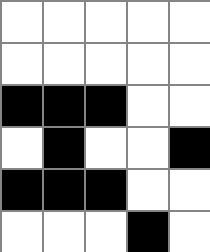[["white", "white", "white", "white", "white"], ["white", "white", "white", "white", "white"], ["black", "black", "black", "white", "white"], ["white", "black", "white", "white", "black"], ["black", "black", "black", "white", "white"], ["white", "white", "white", "black", "white"]]